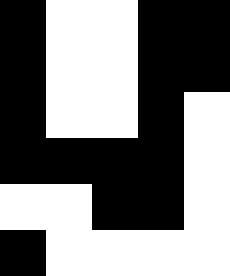[["black", "white", "white", "black", "black"], ["black", "white", "white", "black", "black"], ["black", "white", "white", "black", "white"], ["black", "black", "black", "black", "white"], ["white", "white", "black", "black", "white"], ["black", "white", "white", "white", "white"]]